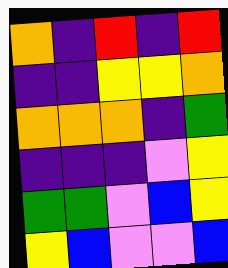[["orange", "indigo", "red", "indigo", "red"], ["indigo", "indigo", "yellow", "yellow", "orange"], ["orange", "orange", "orange", "indigo", "green"], ["indigo", "indigo", "indigo", "violet", "yellow"], ["green", "green", "violet", "blue", "yellow"], ["yellow", "blue", "violet", "violet", "blue"]]